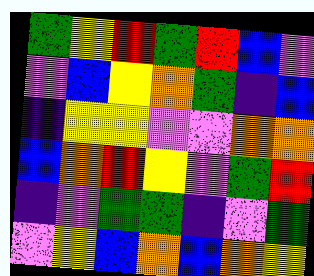[["green", "yellow", "red", "green", "red", "blue", "violet"], ["violet", "blue", "yellow", "orange", "green", "indigo", "blue"], ["indigo", "yellow", "yellow", "violet", "violet", "orange", "orange"], ["blue", "orange", "red", "yellow", "violet", "green", "red"], ["indigo", "violet", "green", "green", "indigo", "violet", "green"], ["violet", "yellow", "blue", "orange", "blue", "orange", "yellow"]]